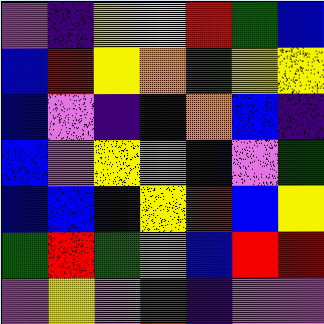[["violet", "indigo", "yellow", "yellow", "red", "green", "blue"], ["blue", "red", "yellow", "orange", "green", "yellow", "yellow"], ["blue", "violet", "indigo", "blue", "orange", "blue", "indigo"], ["blue", "violet", "yellow", "orange", "indigo", "violet", "green"], ["blue", "blue", "indigo", "yellow", "red", "blue", "yellow"], ["green", "red", "green", "orange", "blue", "red", "red"], ["violet", "yellow", "violet", "red", "indigo", "violet", "violet"]]